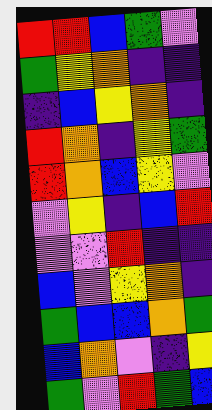[["red", "red", "blue", "green", "violet"], ["green", "yellow", "orange", "indigo", "indigo"], ["indigo", "blue", "yellow", "orange", "indigo"], ["red", "orange", "indigo", "yellow", "green"], ["red", "orange", "blue", "yellow", "violet"], ["violet", "yellow", "indigo", "blue", "red"], ["violet", "violet", "red", "indigo", "indigo"], ["blue", "violet", "yellow", "orange", "indigo"], ["green", "blue", "blue", "orange", "green"], ["blue", "orange", "violet", "indigo", "yellow"], ["green", "violet", "red", "green", "blue"]]